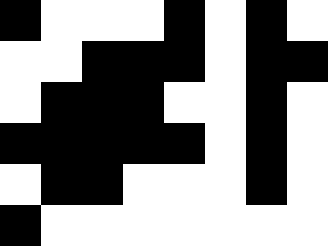[["black", "white", "white", "white", "black", "white", "black", "white"], ["white", "white", "black", "black", "black", "white", "black", "black"], ["white", "black", "black", "black", "white", "white", "black", "white"], ["black", "black", "black", "black", "black", "white", "black", "white"], ["white", "black", "black", "white", "white", "white", "black", "white"], ["black", "white", "white", "white", "white", "white", "white", "white"]]